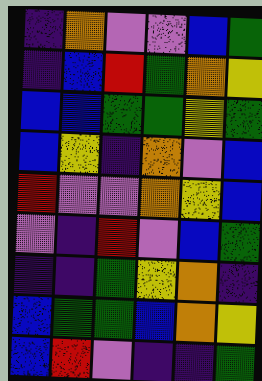[["indigo", "orange", "violet", "violet", "blue", "green"], ["indigo", "blue", "red", "green", "orange", "yellow"], ["blue", "blue", "green", "green", "yellow", "green"], ["blue", "yellow", "indigo", "orange", "violet", "blue"], ["red", "violet", "violet", "orange", "yellow", "blue"], ["violet", "indigo", "red", "violet", "blue", "green"], ["indigo", "indigo", "green", "yellow", "orange", "indigo"], ["blue", "green", "green", "blue", "orange", "yellow"], ["blue", "red", "violet", "indigo", "indigo", "green"]]